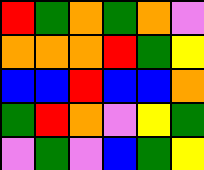[["red", "green", "orange", "green", "orange", "violet"], ["orange", "orange", "orange", "red", "green", "yellow"], ["blue", "blue", "red", "blue", "blue", "orange"], ["green", "red", "orange", "violet", "yellow", "green"], ["violet", "green", "violet", "blue", "green", "yellow"]]